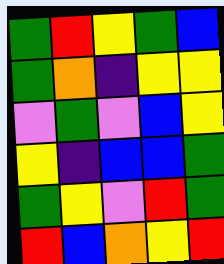[["green", "red", "yellow", "green", "blue"], ["green", "orange", "indigo", "yellow", "yellow"], ["violet", "green", "violet", "blue", "yellow"], ["yellow", "indigo", "blue", "blue", "green"], ["green", "yellow", "violet", "red", "green"], ["red", "blue", "orange", "yellow", "red"]]